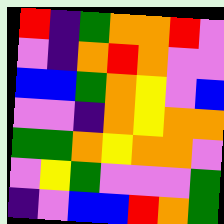[["red", "indigo", "green", "orange", "orange", "red", "violet"], ["violet", "indigo", "orange", "red", "orange", "violet", "violet"], ["blue", "blue", "green", "orange", "yellow", "violet", "blue"], ["violet", "violet", "indigo", "orange", "yellow", "orange", "orange"], ["green", "green", "orange", "yellow", "orange", "orange", "violet"], ["violet", "yellow", "green", "violet", "violet", "violet", "green"], ["indigo", "violet", "blue", "blue", "red", "orange", "green"]]